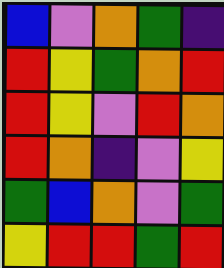[["blue", "violet", "orange", "green", "indigo"], ["red", "yellow", "green", "orange", "red"], ["red", "yellow", "violet", "red", "orange"], ["red", "orange", "indigo", "violet", "yellow"], ["green", "blue", "orange", "violet", "green"], ["yellow", "red", "red", "green", "red"]]